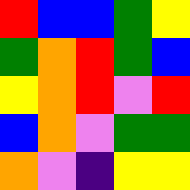[["red", "blue", "blue", "green", "yellow"], ["green", "orange", "red", "green", "blue"], ["yellow", "orange", "red", "violet", "red"], ["blue", "orange", "violet", "green", "green"], ["orange", "violet", "indigo", "yellow", "yellow"]]